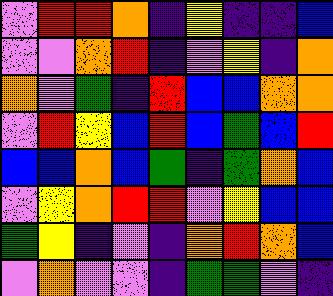[["violet", "red", "red", "orange", "indigo", "yellow", "indigo", "indigo", "blue"], ["violet", "violet", "orange", "red", "indigo", "violet", "yellow", "indigo", "orange"], ["orange", "violet", "green", "indigo", "red", "blue", "blue", "orange", "orange"], ["violet", "red", "yellow", "blue", "red", "blue", "green", "blue", "red"], ["blue", "blue", "orange", "blue", "green", "indigo", "green", "orange", "blue"], ["violet", "yellow", "orange", "red", "red", "violet", "yellow", "blue", "blue"], ["green", "yellow", "indigo", "violet", "indigo", "orange", "red", "orange", "blue"], ["violet", "orange", "violet", "violet", "indigo", "green", "green", "violet", "indigo"]]